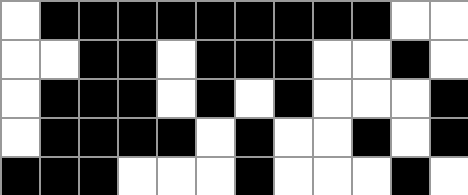[["white", "black", "black", "black", "black", "black", "black", "black", "black", "black", "white", "white"], ["white", "white", "black", "black", "white", "black", "black", "black", "white", "white", "black", "white"], ["white", "black", "black", "black", "white", "black", "white", "black", "white", "white", "white", "black"], ["white", "black", "black", "black", "black", "white", "black", "white", "white", "black", "white", "black"], ["black", "black", "black", "white", "white", "white", "black", "white", "white", "white", "black", "white"]]